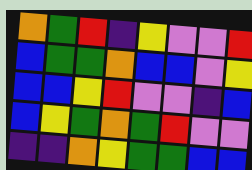[["orange", "green", "red", "indigo", "yellow", "violet", "violet", "red"], ["blue", "green", "green", "orange", "blue", "blue", "violet", "yellow"], ["blue", "blue", "yellow", "red", "violet", "violet", "indigo", "blue"], ["blue", "yellow", "green", "orange", "green", "red", "violet", "violet"], ["indigo", "indigo", "orange", "yellow", "green", "green", "blue", "blue"]]